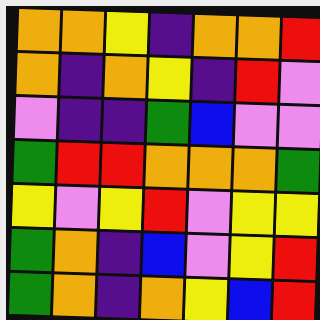[["orange", "orange", "yellow", "indigo", "orange", "orange", "red"], ["orange", "indigo", "orange", "yellow", "indigo", "red", "violet"], ["violet", "indigo", "indigo", "green", "blue", "violet", "violet"], ["green", "red", "red", "orange", "orange", "orange", "green"], ["yellow", "violet", "yellow", "red", "violet", "yellow", "yellow"], ["green", "orange", "indigo", "blue", "violet", "yellow", "red"], ["green", "orange", "indigo", "orange", "yellow", "blue", "red"]]